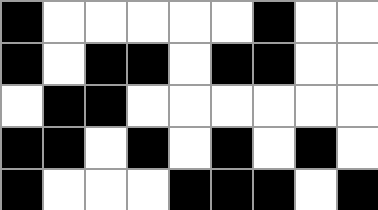[["black", "white", "white", "white", "white", "white", "black", "white", "white"], ["black", "white", "black", "black", "white", "black", "black", "white", "white"], ["white", "black", "black", "white", "white", "white", "white", "white", "white"], ["black", "black", "white", "black", "white", "black", "white", "black", "white"], ["black", "white", "white", "white", "black", "black", "black", "white", "black"]]